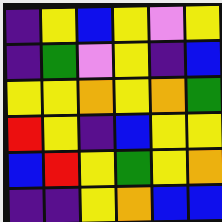[["indigo", "yellow", "blue", "yellow", "violet", "yellow"], ["indigo", "green", "violet", "yellow", "indigo", "blue"], ["yellow", "yellow", "orange", "yellow", "orange", "green"], ["red", "yellow", "indigo", "blue", "yellow", "yellow"], ["blue", "red", "yellow", "green", "yellow", "orange"], ["indigo", "indigo", "yellow", "orange", "blue", "blue"]]